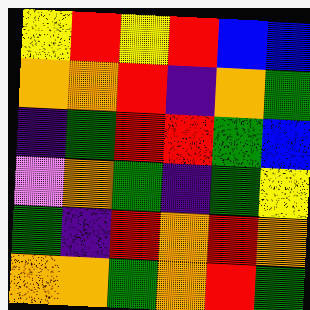[["yellow", "red", "yellow", "red", "blue", "blue"], ["orange", "orange", "red", "indigo", "orange", "green"], ["indigo", "green", "red", "red", "green", "blue"], ["violet", "orange", "green", "indigo", "green", "yellow"], ["green", "indigo", "red", "orange", "red", "orange"], ["orange", "orange", "green", "orange", "red", "green"]]